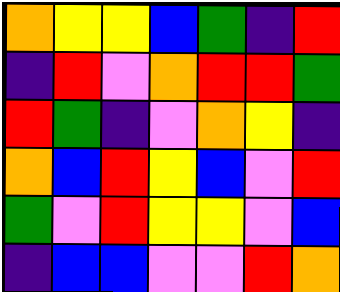[["orange", "yellow", "yellow", "blue", "green", "indigo", "red"], ["indigo", "red", "violet", "orange", "red", "red", "green"], ["red", "green", "indigo", "violet", "orange", "yellow", "indigo"], ["orange", "blue", "red", "yellow", "blue", "violet", "red"], ["green", "violet", "red", "yellow", "yellow", "violet", "blue"], ["indigo", "blue", "blue", "violet", "violet", "red", "orange"]]